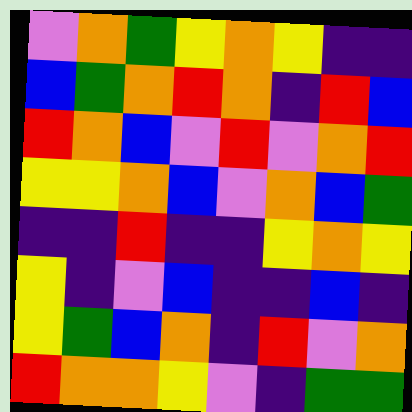[["violet", "orange", "green", "yellow", "orange", "yellow", "indigo", "indigo"], ["blue", "green", "orange", "red", "orange", "indigo", "red", "blue"], ["red", "orange", "blue", "violet", "red", "violet", "orange", "red"], ["yellow", "yellow", "orange", "blue", "violet", "orange", "blue", "green"], ["indigo", "indigo", "red", "indigo", "indigo", "yellow", "orange", "yellow"], ["yellow", "indigo", "violet", "blue", "indigo", "indigo", "blue", "indigo"], ["yellow", "green", "blue", "orange", "indigo", "red", "violet", "orange"], ["red", "orange", "orange", "yellow", "violet", "indigo", "green", "green"]]